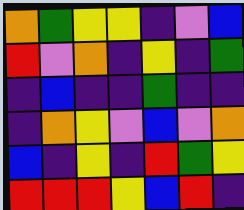[["orange", "green", "yellow", "yellow", "indigo", "violet", "blue"], ["red", "violet", "orange", "indigo", "yellow", "indigo", "green"], ["indigo", "blue", "indigo", "indigo", "green", "indigo", "indigo"], ["indigo", "orange", "yellow", "violet", "blue", "violet", "orange"], ["blue", "indigo", "yellow", "indigo", "red", "green", "yellow"], ["red", "red", "red", "yellow", "blue", "red", "indigo"]]